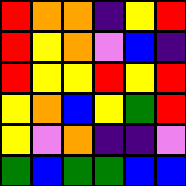[["red", "orange", "orange", "indigo", "yellow", "red"], ["red", "yellow", "orange", "violet", "blue", "indigo"], ["red", "yellow", "yellow", "red", "yellow", "red"], ["yellow", "orange", "blue", "yellow", "green", "red"], ["yellow", "violet", "orange", "indigo", "indigo", "violet"], ["green", "blue", "green", "green", "blue", "blue"]]